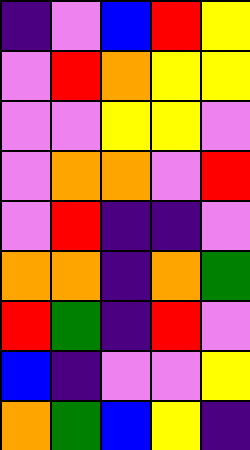[["indigo", "violet", "blue", "red", "yellow"], ["violet", "red", "orange", "yellow", "yellow"], ["violet", "violet", "yellow", "yellow", "violet"], ["violet", "orange", "orange", "violet", "red"], ["violet", "red", "indigo", "indigo", "violet"], ["orange", "orange", "indigo", "orange", "green"], ["red", "green", "indigo", "red", "violet"], ["blue", "indigo", "violet", "violet", "yellow"], ["orange", "green", "blue", "yellow", "indigo"]]